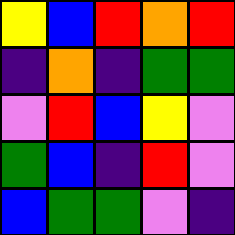[["yellow", "blue", "red", "orange", "red"], ["indigo", "orange", "indigo", "green", "green"], ["violet", "red", "blue", "yellow", "violet"], ["green", "blue", "indigo", "red", "violet"], ["blue", "green", "green", "violet", "indigo"]]